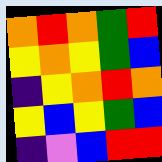[["orange", "red", "orange", "green", "red"], ["yellow", "orange", "yellow", "green", "blue"], ["indigo", "yellow", "orange", "red", "orange"], ["yellow", "blue", "yellow", "green", "blue"], ["indigo", "violet", "blue", "red", "red"]]